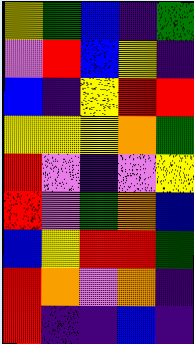[["yellow", "green", "blue", "indigo", "green"], ["violet", "red", "blue", "yellow", "indigo"], ["blue", "indigo", "yellow", "red", "red"], ["yellow", "yellow", "yellow", "orange", "green"], ["red", "violet", "indigo", "violet", "yellow"], ["red", "violet", "green", "orange", "blue"], ["blue", "yellow", "red", "red", "green"], ["red", "orange", "violet", "orange", "indigo"], ["red", "indigo", "indigo", "blue", "indigo"]]